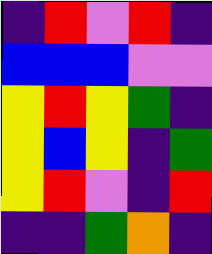[["indigo", "red", "violet", "red", "indigo"], ["blue", "blue", "blue", "violet", "violet"], ["yellow", "red", "yellow", "green", "indigo"], ["yellow", "blue", "yellow", "indigo", "green"], ["yellow", "red", "violet", "indigo", "red"], ["indigo", "indigo", "green", "orange", "indigo"]]